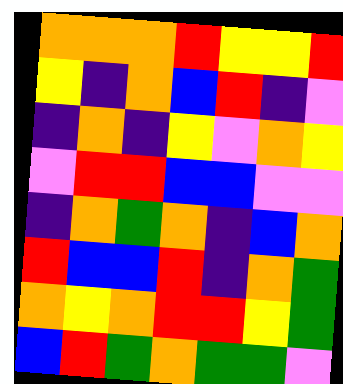[["orange", "orange", "orange", "red", "yellow", "yellow", "red"], ["yellow", "indigo", "orange", "blue", "red", "indigo", "violet"], ["indigo", "orange", "indigo", "yellow", "violet", "orange", "yellow"], ["violet", "red", "red", "blue", "blue", "violet", "violet"], ["indigo", "orange", "green", "orange", "indigo", "blue", "orange"], ["red", "blue", "blue", "red", "indigo", "orange", "green"], ["orange", "yellow", "orange", "red", "red", "yellow", "green"], ["blue", "red", "green", "orange", "green", "green", "violet"]]